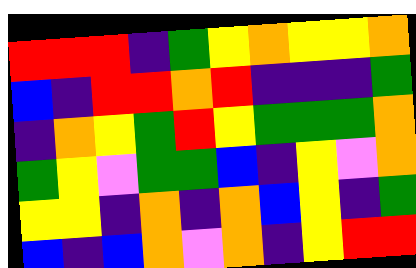[["red", "red", "red", "indigo", "green", "yellow", "orange", "yellow", "yellow", "orange"], ["blue", "indigo", "red", "red", "orange", "red", "indigo", "indigo", "indigo", "green"], ["indigo", "orange", "yellow", "green", "red", "yellow", "green", "green", "green", "orange"], ["green", "yellow", "violet", "green", "green", "blue", "indigo", "yellow", "violet", "orange"], ["yellow", "yellow", "indigo", "orange", "indigo", "orange", "blue", "yellow", "indigo", "green"], ["blue", "indigo", "blue", "orange", "violet", "orange", "indigo", "yellow", "red", "red"]]